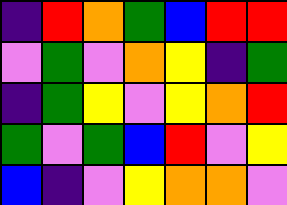[["indigo", "red", "orange", "green", "blue", "red", "red"], ["violet", "green", "violet", "orange", "yellow", "indigo", "green"], ["indigo", "green", "yellow", "violet", "yellow", "orange", "red"], ["green", "violet", "green", "blue", "red", "violet", "yellow"], ["blue", "indigo", "violet", "yellow", "orange", "orange", "violet"]]